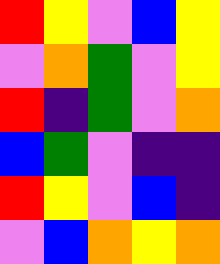[["red", "yellow", "violet", "blue", "yellow"], ["violet", "orange", "green", "violet", "yellow"], ["red", "indigo", "green", "violet", "orange"], ["blue", "green", "violet", "indigo", "indigo"], ["red", "yellow", "violet", "blue", "indigo"], ["violet", "blue", "orange", "yellow", "orange"]]